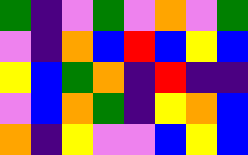[["green", "indigo", "violet", "green", "violet", "orange", "violet", "green"], ["violet", "indigo", "orange", "blue", "red", "blue", "yellow", "blue"], ["yellow", "blue", "green", "orange", "indigo", "red", "indigo", "indigo"], ["violet", "blue", "orange", "green", "indigo", "yellow", "orange", "blue"], ["orange", "indigo", "yellow", "violet", "violet", "blue", "yellow", "blue"]]